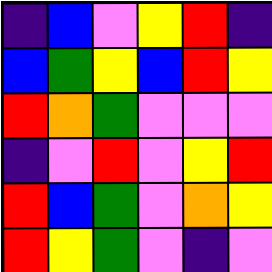[["indigo", "blue", "violet", "yellow", "red", "indigo"], ["blue", "green", "yellow", "blue", "red", "yellow"], ["red", "orange", "green", "violet", "violet", "violet"], ["indigo", "violet", "red", "violet", "yellow", "red"], ["red", "blue", "green", "violet", "orange", "yellow"], ["red", "yellow", "green", "violet", "indigo", "violet"]]